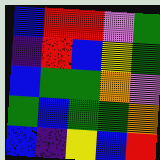[["blue", "red", "red", "violet", "green"], ["indigo", "red", "blue", "yellow", "green"], ["blue", "green", "green", "orange", "violet"], ["green", "blue", "green", "green", "orange"], ["blue", "indigo", "yellow", "blue", "red"]]